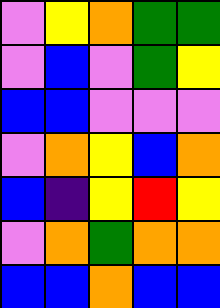[["violet", "yellow", "orange", "green", "green"], ["violet", "blue", "violet", "green", "yellow"], ["blue", "blue", "violet", "violet", "violet"], ["violet", "orange", "yellow", "blue", "orange"], ["blue", "indigo", "yellow", "red", "yellow"], ["violet", "orange", "green", "orange", "orange"], ["blue", "blue", "orange", "blue", "blue"]]